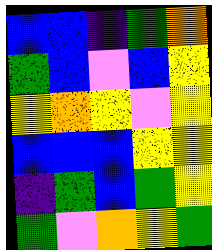[["blue", "blue", "indigo", "green", "orange"], ["green", "blue", "violet", "blue", "yellow"], ["yellow", "orange", "yellow", "violet", "yellow"], ["blue", "blue", "blue", "yellow", "yellow"], ["indigo", "green", "blue", "green", "yellow"], ["green", "violet", "orange", "yellow", "green"]]